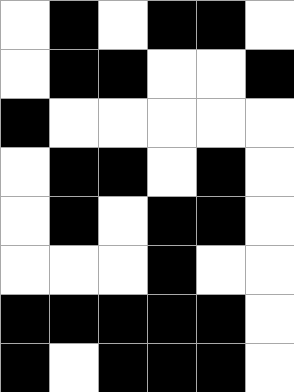[["white", "black", "white", "black", "black", "white"], ["white", "black", "black", "white", "white", "black"], ["black", "white", "white", "white", "white", "white"], ["white", "black", "black", "white", "black", "white"], ["white", "black", "white", "black", "black", "white"], ["white", "white", "white", "black", "white", "white"], ["black", "black", "black", "black", "black", "white"], ["black", "white", "black", "black", "black", "white"]]